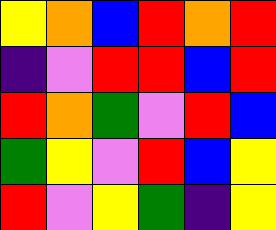[["yellow", "orange", "blue", "red", "orange", "red"], ["indigo", "violet", "red", "red", "blue", "red"], ["red", "orange", "green", "violet", "red", "blue"], ["green", "yellow", "violet", "red", "blue", "yellow"], ["red", "violet", "yellow", "green", "indigo", "yellow"]]